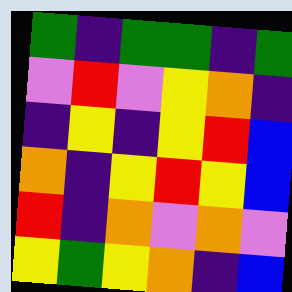[["green", "indigo", "green", "green", "indigo", "green"], ["violet", "red", "violet", "yellow", "orange", "indigo"], ["indigo", "yellow", "indigo", "yellow", "red", "blue"], ["orange", "indigo", "yellow", "red", "yellow", "blue"], ["red", "indigo", "orange", "violet", "orange", "violet"], ["yellow", "green", "yellow", "orange", "indigo", "blue"]]